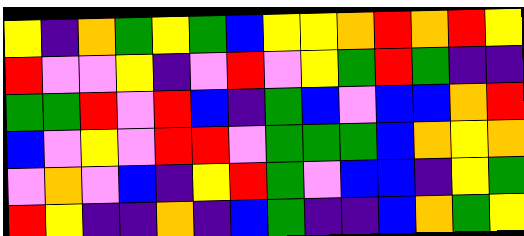[["yellow", "indigo", "orange", "green", "yellow", "green", "blue", "yellow", "yellow", "orange", "red", "orange", "red", "yellow"], ["red", "violet", "violet", "yellow", "indigo", "violet", "red", "violet", "yellow", "green", "red", "green", "indigo", "indigo"], ["green", "green", "red", "violet", "red", "blue", "indigo", "green", "blue", "violet", "blue", "blue", "orange", "red"], ["blue", "violet", "yellow", "violet", "red", "red", "violet", "green", "green", "green", "blue", "orange", "yellow", "orange"], ["violet", "orange", "violet", "blue", "indigo", "yellow", "red", "green", "violet", "blue", "blue", "indigo", "yellow", "green"], ["red", "yellow", "indigo", "indigo", "orange", "indigo", "blue", "green", "indigo", "indigo", "blue", "orange", "green", "yellow"]]